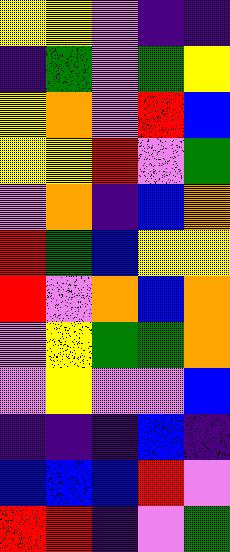[["yellow", "yellow", "violet", "indigo", "indigo"], ["indigo", "green", "violet", "green", "yellow"], ["yellow", "orange", "violet", "red", "blue"], ["yellow", "yellow", "red", "violet", "green"], ["violet", "orange", "indigo", "blue", "orange"], ["red", "green", "blue", "yellow", "yellow"], ["red", "violet", "orange", "blue", "orange"], ["violet", "yellow", "green", "green", "orange"], ["violet", "yellow", "violet", "violet", "blue"], ["indigo", "indigo", "indigo", "blue", "indigo"], ["blue", "blue", "blue", "red", "violet"], ["red", "red", "indigo", "violet", "green"]]